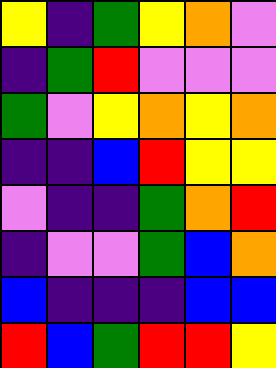[["yellow", "indigo", "green", "yellow", "orange", "violet"], ["indigo", "green", "red", "violet", "violet", "violet"], ["green", "violet", "yellow", "orange", "yellow", "orange"], ["indigo", "indigo", "blue", "red", "yellow", "yellow"], ["violet", "indigo", "indigo", "green", "orange", "red"], ["indigo", "violet", "violet", "green", "blue", "orange"], ["blue", "indigo", "indigo", "indigo", "blue", "blue"], ["red", "blue", "green", "red", "red", "yellow"]]